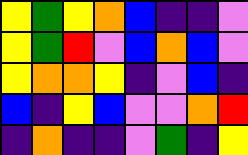[["yellow", "green", "yellow", "orange", "blue", "indigo", "indigo", "violet"], ["yellow", "green", "red", "violet", "blue", "orange", "blue", "violet"], ["yellow", "orange", "orange", "yellow", "indigo", "violet", "blue", "indigo"], ["blue", "indigo", "yellow", "blue", "violet", "violet", "orange", "red"], ["indigo", "orange", "indigo", "indigo", "violet", "green", "indigo", "yellow"]]